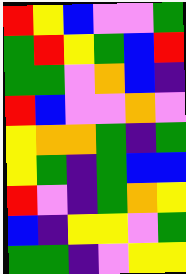[["red", "yellow", "blue", "violet", "violet", "green"], ["green", "red", "yellow", "green", "blue", "red"], ["green", "green", "violet", "orange", "blue", "indigo"], ["red", "blue", "violet", "violet", "orange", "violet"], ["yellow", "orange", "orange", "green", "indigo", "green"], ["yellow", "green", "indigo", "green", "blue", "blue"], ["red", "violet", "indigo", "green", "orange", "yellow"], ["blue", "indigo", "yellow", "yellow", "violet", "green"], ["green", "green", "indigo", "violet", "yellow", "yellow"]]